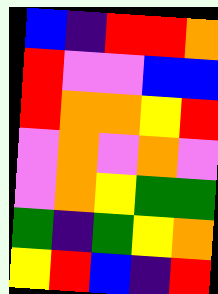[["blue", "indigo", "red", "red", "orange"], ["red", "violet", "violet", "blue", "blue"], ["red", "orange", "orange", "yellow", "red"], ["violet", "orange", "violet", "orange", "violet"], ["violet", "orange", "yellow", "green", "green"], ["green", "indigo", "green", "yellow", "orange"], ["yellow", "red", "blue", "indigo", "red"]]